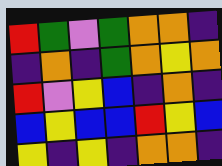[["red", "green", "violet", "green", "orange", "orange", "indigo"], ["indigo", "orange", "indigo", "green", "orange", "yellow", "orange"], ["red", "violet", "yellow", "blue", "indigo", "orange", "indigo"], ["blue", "yellow", "blue", "blue", "red", "yellow", "blue"], ["yellow", "indigo", "yellow", "indigo", "orange", "orange", "indigo"]]